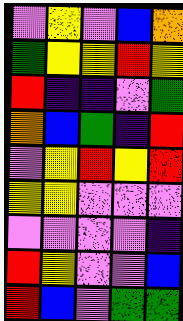[["violet", "yellow", "violet", "blue", "orange"], ["green", "yellow", "yellow", "red", "yellow"], ["red", "indigo", "indigo", "violet", "green"], ["orange", "blue", "green", "indigo", "red"], ["violet", "yellow", "red", "yellow", "red"], ["yellow", "yellow", "violet", "violet", "violet"], ["violet", "violet", "violet", "violet", "indigo"], ["red", "yellow", "violet", "violet", "blue"], ["red", "blue", "violet", "green", "green"]]